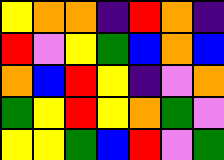[["yellow", "orange", "orange", "indigo", "red", "orange", "indigo"], ["red", "violet", "yellow", "green", "blue", "orange", "blue"], ["orange", "blue", "red", "yellow", "indigo", "violet", "orange"], ["green", "yellow", "red", "yellow", "orange", "green", "violet"], ["yellow", "yellow", "green", "blue", "red", "violet", "green"]]